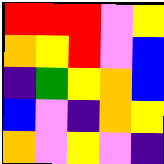[["red", "red", "red", "violet", "yellow"], ["orange", "yellow", "red", "violet", "blue"], ["indigo", "green", "yellow", "orange", "blue"], ["blue", "violet", "indigo", "orange", "yellow"], ["orange", "violet", "yellow", "violet", "indigo"]]